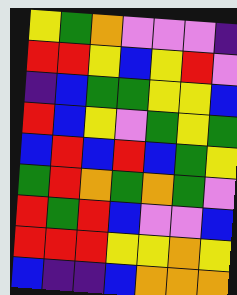[["yellow", "green", "orange", "violet", "violet", "violet", "indigo"], ["red", "red", "yellow", "blue", "yellow", "red", "violet"], ["indigo", "blue", "green", "green", "yellow", "yellow", "blue"], ["red", "blue", "yellow", "violet", "green", "yellow", "green"], ["blue", "red", "blue", "red", "blue", "green", "yellow"], ["green", "red", "orange", "green", "orange", "green", "violet"], ["red", "green", "red", "blue", "violet", "violet", "blue"], ["red", "red", "red", "yellow", "yellow", "orange", "yellow"], ["blue", "indigo", "indigo", "blue", "orange", "orange", "orange"]]